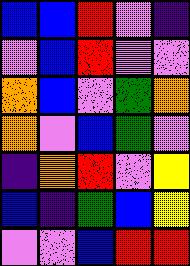[["blue", "blue", "red", "violet", "indigo"], ["violet", "blue", "red", "violet", "violet"], ["orange", "blue", "violet", "green", "orange"], ["orange", "violet", "blue", "green", "violet"], ["indigo", "orange", "red", "violet", "yellow"], ["blue", "indigo", "green", "blue", "yellow"], ["violet", "violet", "blue", "red", "red"]]